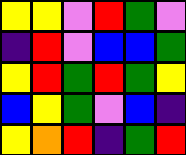[["yellow", "yellow", "violet", "red", "green", "violet"], ["indigo", "red", "violet", "blue", "blue", "green"], ["yellow", "red", "green", "red", "green", "yellow"], ["blue", "yellow", "green", "violet", "blue", "indigo"], ["yellow", "orange", "red", "indigo", "green", "red"]]